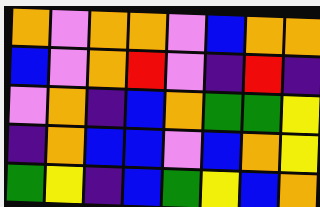[["orange", "violet", "orange", "orange", "violet", "blue", "orange", "orange"], ["blue", "violet", "orange", "red", "violet", "indigo", "red", "indigo"], ["violet", "orange", "indigo", "blue", "orange", "green", "green", "yellow"], ["indigo", "orange", "blue", "blue", "violet", "blue", "orange", "yellow"], ["green", "yellow", "indigo", "blue", "green", "yellow", "blue", "orange"]]